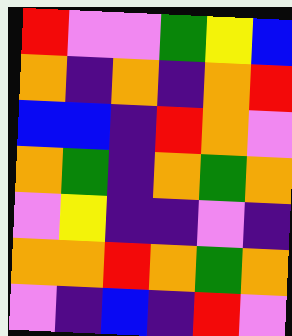[["red", "violet", "violet", "green", "yellow", "blue"], ["orange", "indigo", "orange", "indigo", "orange", "red"], ["blue", "blue", "indigo", "red", "orange", "violet"], ["orange", "green", "indigo", "orange", "green", "orange"], ["violet", "yellow", "indigo", "indigo", "violet", "indigo"], ["orange", "orange", "red", "orange", "green", "orange"], ["violet", "indigo", "blue", "indigo", "red", "violet"]]